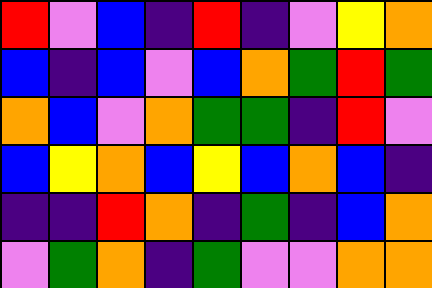[["red", "violet", "blue", "indigo", "red", "indigo", "violet", "yellow", "orange"], ["blue", "indigo", "blue", "violet", "blue", "orange", "green", "red", "green"], ["orange", "blue", "violet", "orange", "green", "green", "indigo", "red", "violet"], ["blue", "yellow", "orange", "blue", "yellow", "blue", "orange", "blue", "indigo"], ["indigo", "indigo", "red", "orange", "indigo", "green", "indigo", "blue", "orange"], ["violet", "green", "orange", "indigo", "green", "violet", "violet", "orange", "orange"]]